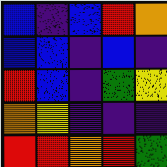[["blue", "indigo", "blue", "red", "orange"], ["blue", "blue", "indigo", "blue", "indigo"], ["red", "blue", "indigo", "green", "yellow"], ["orange", "yellow", "indigo", "indigo", "indigo"], ["red", "red", "orange", "red", "green"]]